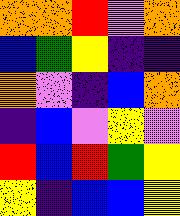[["orange", "orange", "red", "violet", "orange"], ["blue", "green", "yellow", "indigo", "indigo"], ["orange", "violet", "indigo", "blue", "orange"], ["indigo", "blue", "violet", "yellow", "violet"], ["red", "blue", "red", "green", "yellow"], ["yellow", "indigo", "blue", "blue", "yellow"]]